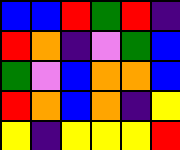[["blue", "blue", "red", "green", "red", "indigo"], ["red", "orange", "indigo", "violet", "green", "blue"], ["green", "violet", "blue", "orange", "orange", "blue"], ["red", "orange", "blue", "orange", "indigo", "yellow"], ["yellow", "indigo", "yellow", "yellow", "yellow", "red"]]